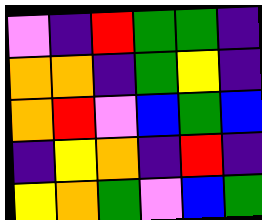[["violet", "indigo", "red", "green", "green", "indigo"], ["orange", "orange", "indigo", "green", "yellow", "indigo"], ["orange", "red", "violet", "blue", "green", "blue"], ["indigo", "yellow", "orange", "indigo", "red", "indigo"], ["yellow", "orange", "green", "violet", "blue", "green"]]